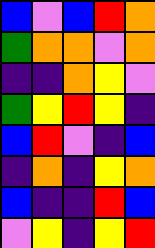[["blue", "violet", "blue", "red", "orange"], ["green", "orange", "orange", "violet", "orange"], ["indigo", "indigo", "orange", "yellow", "violet"], ["green", "yellow", "red", "yellow", "indigo"], ["blue", "red", "violet", "indigo", "blue"], ["indigo", "orange", "indigo", "yellow", "orange"], ["blue", "indigo", "indigo", "red", "blue"], ["violet", "yellow", "indigo", "yellow", "red"]]